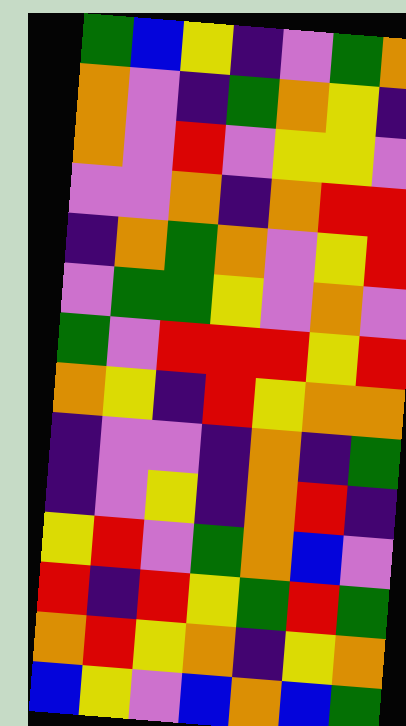[["green", "blue", "yellow", "indigo", "violet", "green", "orange"], ["orange", "violet", "indigo", "green", "orange", "yellow", "indigo"], ["orange", "violet", "red", "violet", "yellow", "yellow", "violet"], ["violet", "violet", "orange", "indigo", "orange", "red", "red"], ["indigo", "orange", "green", "orange", "violet", "yellow", "red"], ["violet", "green", "green", "yellow", "violet", "orange", "violet"], ["green", "violet", "red", "red", "red", "yellow", "red"], ["orange", "yellow", "indigo", "red", "yellow", "orange", "orange"], ["indigo", "violet", "violet", "indigo", "orange", "indigo", "green"], ["indigo", "violet", "yellow", "indigo", "orange", "red", "indigo"], ["yellow", "red", "violet", "green", "orange", "blue", "violet"], ["red", "indigo", "red", "yellow", "green", "red", "green"], ["orange", "red", "yellow", "orange", "indigo", "yellow", "orange"], ["blue", "yellow", "violet", "blue", "orange", "blue", "green"]]